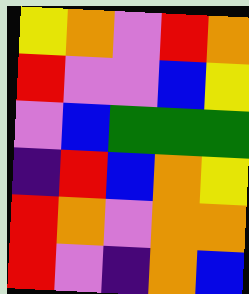[["yellow", "orange", "violet", "red", "orange"], ["red", "violet", "violet", "blue", "yellow"], ["violet", "blue", "green", "green", "green"], ["indigo", "red", "blue", "orange", "yellow"], ["red", "orange", "violet", "orange", "orange"], ["red", "violet", "indigo", "orange", "blue"]]